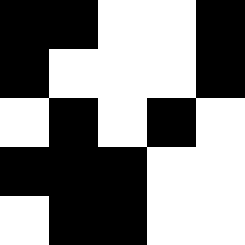[["black", "black", "white", "white", "black"], ["black", "white", "white", "white", "black"], ["white", "black", "white", "black", "white"], ["black", "black", "black", "white", "white"], ["white", "black", "black", "white", "white"]]